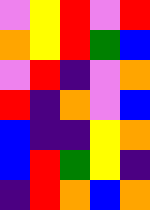[["violet", "yellow", "red", "violet", "red"], ["orange", "yellow", "red", "green", "blue"], ["violet", "red", "indigo", "violet", "orange"], ["red", "indigo", "orange", "violet", "blue"], ["blue", "indigo", "indigo", "yellow", "orange"], ["blue", "red", "green", "yellow", "indigo"], ["indigo", "red", "orange", "blue", "orange"]]